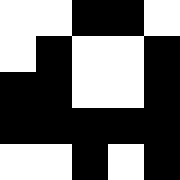[["white", "white", "black", "black", "white"], ["white", "black", "white", "white", "black"], ["black", "black", "white", "white", "black"], ["black", "black", "black", "black", "black"], ["white", "white", "black", "white", "black"]]